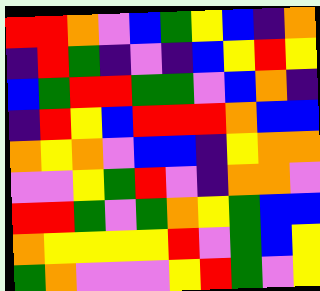[["red", "red", "orange", "violet", "blue", "green", "yellow", "blue", "indigo", "orange"], ["indigo", "red", "green", "indigo", "violet", "indigo", "blue", "yellow", "red", "yellow"], ["blue", "green", "red", "red", "green", "green", "violet", "blue", "orange", "indigo"], ["indigo", "red", "yellow", "blue", "red", "red", "red", "orange", "blue", "blue"], ["orange", "yellow", "orange", "violet", "blue", "blue", "indigo", "yellow", "orange", "orange"], ["violet", "violet", "yellow", "green", "red", "violet", "indigo", "orange", "orange", "violet"], ["red", "red", "green", "violet", "green", "orange", "yellow", "green", "blue", "blue"], ["orange", "yellow", "yellow", "yellow", "yellow", "red", "violet", "green", "blue", "yellow"], ["green", "orange", "violet", "violet", "violet", "yellow", "red", "green", "violet", "yellow"]]